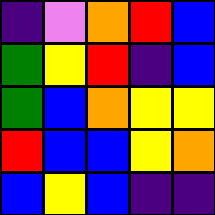[["indigo", "violet", "orange", "red", "blue"], ["green", "yellow", "red", "indigo", "blue"], ["green", "blue", "orange", "yellow", "yellow"], ["red", "blue", "blue", "yellow", "orange"], ["blue", "yellow", "blue", "indigo", "indigo"]]